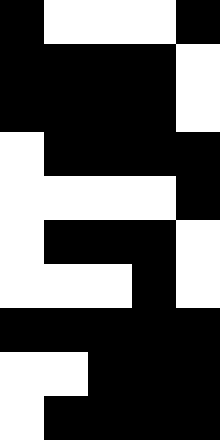[["black", "white", "white", "white", "black"], ["black", "black", "black", "black", "white"], ["black", "black", "black", "black", "white"], ["white", "black", "black", "black", "black"], ["white", "white", "white", "white", "black"], ["white", "black", "black", "black", "white"], ["white", "white", "white", "black", "white"], ["black", "black", "black", "black", "black"], ["white", "white", "black", "black", "black"], ["white", "black", "black", "black", "black"]]